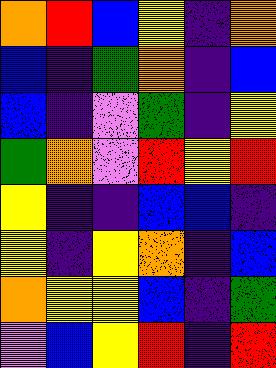[["orange", "red", "blue", "yellow", "indigo", "orange"], ["blue", "indigo", "green", "orange", "indigo", "blue"], ["blue", "indigo", "violet", "green", "indigo", "yellow"], ["green", "orange", "violet", "red", "yellow", "red"], ["yellow", "indigo", "indigo", "blue", "blue", "indigo"], ["yellow", "indigo", "yellow", "orange", "indigo", "blue"], ["orange", "yellow", "yellow", "blue", "indigo", "green"], ["violet", "blue", "yellow", "red", "indigo", "red"]]